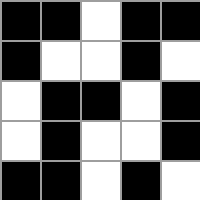[["black", "black", "white", "black", "black"], ["black", "white", "white", "black", "white"], ["white", "black", "black", "white", "black"], ["white", "black", "white", "white", "black"], ["black", "black", "white", "black", "white"]]